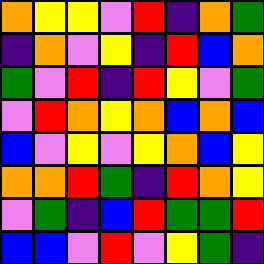[["orange", "yellow", "yellow", "violet", "red", "indigo", "orange", "green"], ["indigo", "orange", "violet", "yellow", "indigo", "red", "blue", "orange"], ["green", "violet", "red", "indigo", "red", "yellow", "violet", "green"], ["violet", "red", "orange", "yellow", "orange", "blue", "orange", "blue"], ["blue", "violet", "yellow", "violet", "yellow", "orange", "blue", "yellow"], ["orange", "orange", "red", "green", "indigo", "red", "orange", "yellow"], ["violet", "green", "indigo", "blue", "red", "green", "green", "red"], ["blue", "blue", "violet", "red", "violet", "yellow", "green", "indigo"]]